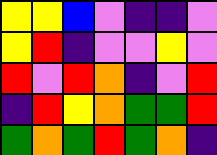[["yellow", "yellow", "blue", "violet", "indigo", "indigo", "violet"], ["yellow", "red", "indigo", "violet", "violet", "yellow", "violet"], ["red", "violet", "red", "orange", "indigo", "violet", "red"], ["indigo", "red", "yellow", "orange", "green", "green", "red"], ["green", "orange", "green", "red", "green", "orange", "indigo"]]